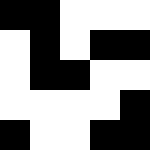[["black", "black", "white", "white", "white"], ["white", "black", "white", "black", "black"], ["white", "black", "black", "white", "white"], ["white", "white", "white", "white", "black"], ["black", "white", "white", "black", "black"]]